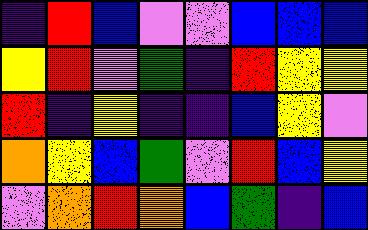[["indigo", "red", "blue", "violet", "violet", "blue", "blue", "blue"], ["yellow", "red", "violet", "green", "indigo", "red", "yellow", "yellow"], ["red", "indigo", "yellow", "indigo", "indigo", "blue", "yellow", "violet"], ["orange", "yellow", "blue", "green", "violet", "red", "blue", "yellow"], ["violet", "orange", "red", "orange", "blue", "green", "indigo", "blue"]]